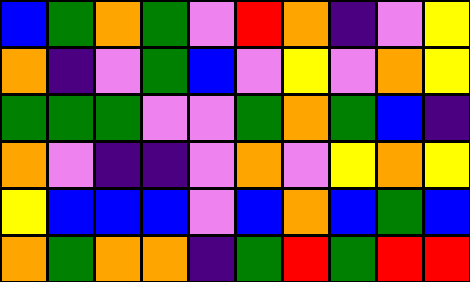[["blue", "green", "orange", "green", "violet", "red", "orange", "indigo", "violet", "yellow"], ["orange", "indigo", "violet", "green", "blue", "violet", "yellow", "violet", "orange", "yellow"], ["green", "green", "green", "violet", "violet", "green", "orange", "green", "blue", "indigo"], ["orange", "violet", "indigo", "indigo", "violet", "orange", "violet", "yellow", "orange", "yellow"], ["yellow", "blue", "blue", "blue", "violet", "blue", "orange", "blue", "green", "blue"], ["orange", "green", "orange", "orange", "indigo", "green", "red", "green", "red", "red"]]